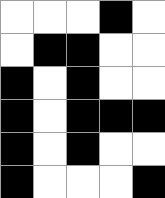[["white", "white", "white", "black", "white"], ["white", "black", "black", "white", "white"], ["black", "white", "black", "white", "white"], ["black", "white", "black", "black", "black"], ["black", "white", "black", "white", "white"], ["black", "white", "white", "white", "black"]]